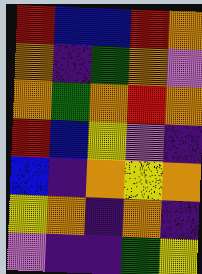[["red", "blue", "blue", "red", "orange"], ["orange", "indigo", "green", "orange", "violet"], ["orange", "green", "orange", "red", "orange"], ["red", "blue", "yellow", "violet", "indigo"], ["blue", "indigo", "orange", "yellow", "orange"], ["yellow", "orange", "indigo", "orange", "indigo"], ["violet", "indigo", "indigo", "green", "yellow"]]